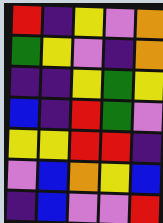[["red", "indigo", "yellow", "violet", "orange"], ["green", "yellow", "violet", "indigo", "orange"], ["indigo", "indigo", "yellow", "green", "yellow"], ["blue", "indigo", "red", "green", "violet"], ["yellow", "yellow", "red", "red", "indigo"], ["violet", "blue", "orange", "yellow", "blue"], ["indigo", "blue", "violet", "violet", "red"]]